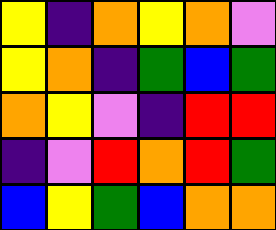[["yellow", "indigo", "orange", "yellow", "orange", "violet"], ["yellow", "orange", "indigo", "green", "blue", "green"], ["orange", "yellow", "violet", "indigo", "red", "red"], ["indigo", "violet", "red", "orange", "red", "green"], ["blue", "yellow", "green", "blue", "orange", "orange"]]